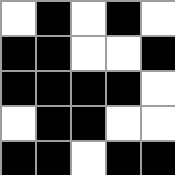[["white", "black", "white", "black", "white"], ["black", "black", "white", "white", "black"], ["black", "black", "black", "black", "white"], ["white", "black", "black", "white", "white"], ["black", "black", "white", "black", "black"]]